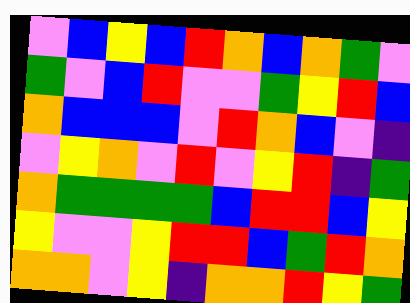[["violet", "blue", "yellow", "blue", "red", "orange", "blue", "orange", "green", "violet"], ["green", "violet", "blue", "red", "violet", "violet", "green", "yellow", "red", "blue"], ["orange", "blue", "blue", "blue", "violet", "red", "orange", "blue", "violet", "indigo"], ["violet", "yellow", "orange", "violet", "red", "violet", "yellow", "red", "indigo", "green"], ["orange", "green", "green", "green", "green", "blue", "red", "red", "blue", "yellow"], ["yellow", "violet", "violet", "yellow", "red", "red", "blue", "green", "red", "orange"], ["orange", "orange", "violet", "yellow", "indigo", "orange", "orange", "red", "yellow", "green"]]